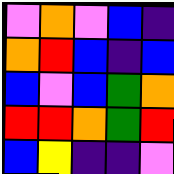[["violet", "orange", "violet", "blue", "indigo"], ["orange", "red", "blue", "indigo", "blue"], ["blue", "violet", "blue", "green", "orange"], ["red", "red", "orange", "green", "red"], ["blue", "yellow", "indigo", "indigo", "violet"]]